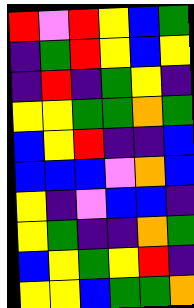[["red", "violet", "red", "yellow", "blue", "green"], ["indigo", "green", "red", "yellow", "blue", "yellow"], ["indigo", "red", "indigo", "green", "yellow", "indigo"], ["yellow", "yellow", "green", "green", "orange", "green"], ["blue", "yellow", "red", "indigo", "indigo", "blue"], ["blue", "blue", "blue", "violet", "orange", "blue"], ["yellow", "indigo", "violet", "blue", "blue", "indigo"], ["yellow", "green", "indigo", "indigo", "orange", "green"], ["blue", "yellow", "green", "yellow", "red", "indigo"], ["yellow", "yellow", "blue", "green", "green", "orange"]]